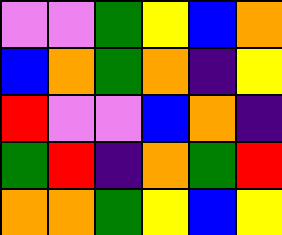[["violet", "violet", "green", "yellow", "blue", "orange"], ["blue", "orange", "green", "orange", "indigo", "yellow"], ["red", "violet", "violet", "blue", "orange", "indigo"], ["green", "red", "indigo", "orange", "green", "red"], ["orange", "orange", "green", "yellow", "blue", "yellow"]]